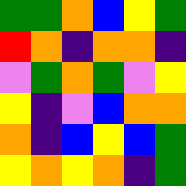[["green", "green", "orange", "blue", "yellow", "green"], ["red", "orange", "indigo", "orange", "orange", "indigo"], ["violet", "green", "orange", "green", "violet", "yellow"], ["yellow", "indigo", "violet", "blue", "orange", "orange"], ["orange", "indigo", "blue", "yellow", "blue", "green"], ["yellow", "orange", "yellow", "orange", "indigo", "green"]]